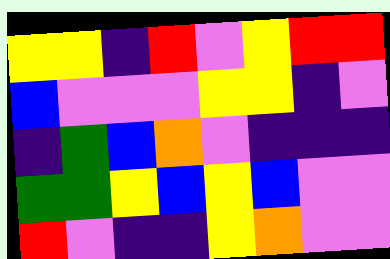[["yellow", "yellow", "indigo", "red", "violet", "yellow", "red", "red"], ["blue", "violet", "violet", "violet", "yellow", "yellow", "indigo", "violet"], ["indigo", "green", "blue", "orange", "violet", "indigo", "indigo", "indigo"], ["green", "green", "yellow", "blue", "yellow", "blue", "violet", "violet"], ["red", "violet", "indigo", "indigo", "yellow", "orange", "violet", "violet"]]